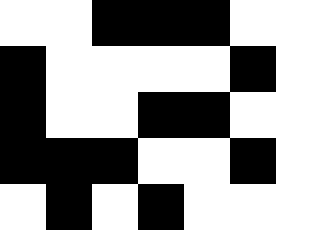[["white", "white", "black", "black", "black", "white", "white"], ["black", "white", "white", "white", "white", "black", "white"], ["black", "white", "white", "black", "black", "white", "white"], ["black", "black", "black", "white", "white", "black", "white"], ["white", "black", "white", "black", "white", "white", "white"]]